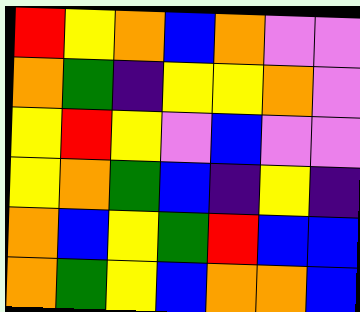[["red", "yellow", "orange", "blue", "orange", "violet", "violet"], ["orange", "green", "indigo", "yellow", "yellow", "orange", "violet"], ["yellow", "red", "yellow", "violet", "blue", "violet", "violet"], ["yellow", "orange", "green", "blue", "indigo", "yellow", "indigo"], ["orange", "blue", "yellow", "green", "red", "blue", "blue"], ["orange", "green", "yellow", "blue", "orange", "orange", "blue"]]